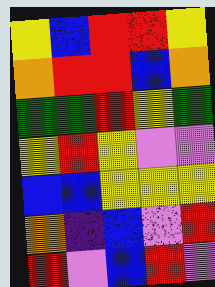[["yellow", "blue", "red", "red", "yellow"], ["orange", "red", "red", "blue", "orange"], ["green", "green", "red", "yellow", "green"], ["yellow", "red", "yellow", "violet", "violet"], ["blue", "blue", "yellow", "yellow", "yellow"], ["orange", "indigo", "blue", "violet", "red"], ["red", "violet", "blue", "red", "violet"]]